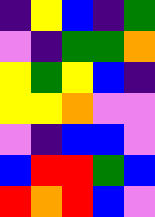[["indigo", "yellow", "blue", "indigo", "green"], ["violet", "indigo", "green", "green", "orange"], ["yellow", "green", "yellow", "blue", "indigo"], ["yellow", "yellow", "orange", "violet", "violet"], ["violet", "indigo", "blue", "blue", "violet"], ["blue", "red", "red", "green", "blue"], ["red", "orange", "red", "blue", "violet"]]